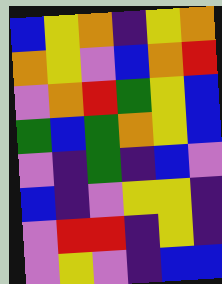[["blue", "yellow", "orange", "indigo", "yellow", "orange"], ["orange", "yellow", "violet", "blue", "orange", "red"], ["violet", "orange", "red", "green", "yellow", "blue"], ["green", "blue", "green", "orange", "yellow", "blue"], ["violet", "indigo", "green", "indigo", "blue", "violet"], ["blue", "indigo", "violet", "yellow", "yellow", "indigo"], ["violet", "red", "red", "indigo", "yellow", "indigo"], ["violet", "yellow", "violet", "indigo", "blue", "blue"]]